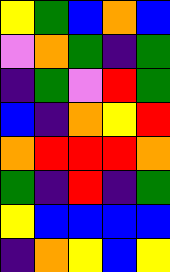[["yellow", "green", "blue", "orange", "blue"], ["violet", "orange", "green", "indigo", "green"], ["indigo", "green", "violet", "red", "green"], ["blue", "indigo", "orange", "yellow", "red"], ["orange", "red", "red", "red", "orange"], ["green", "indigo", "red", "indigo", "green"], ["yellow", "blue", "blue", "blue", "blue"], ["indigo", "orange", "yellow", "blue", "yellow"]]